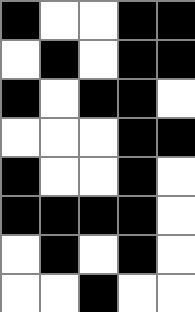[["black", "white", "white", "black", "black"], ["white", "black", "white", "black", "black"], ["black", "white", "black", "black", "white"], ["white", "white", "white", "black", "black"], ["black", "white", "white", "black", "white"], ["black", "black", "black", "black", "white"], ["white", "black", "white", "black", "white"], ["white", "white", "black", "white", "white"]]